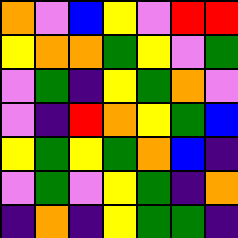[["orange", "violet", "blue", "yellow", "violet", "red", "red"], ["yellow", "orange", "orange", "green", "yellow", "violet", "green"], ["violet", "green", "indigo", "yellow", "green", "orange", "violet"], ["violet", "indigo", "red", "orange", "yellow", "green", "blue"], ["yellow", "green", "yellow", "green", "orange", "blue", "indigo"], ["violet", "green", "violet", "yellow", "green", "indigo", "orange"], ["indigo", "orange", "indigo", "yellow", "green", "green", "indigo"]]